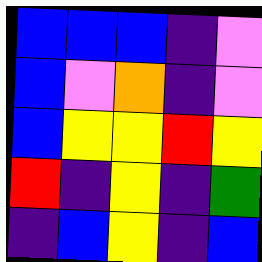[["blue", "blue", "blue", "indigo", "violet"], ["blue", "violet", "orange", "indigo", "violet"], ["blue", "yellow", "yellow", "red", "yellow"], ["red", "indigo", "yellow", "indigo", "green"], ["indigo", "blue", "yellow", "indigo", "blue"]]